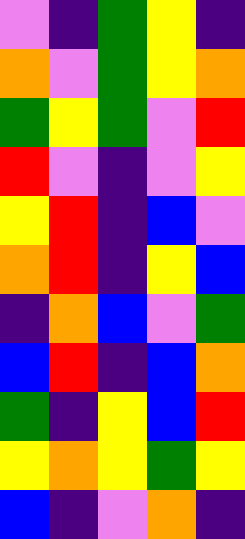[["violet", "indigo", "green", "yellow", "indigo"], ["orange", "violet", "green", "yellow", "orange"], ["green", "yellow", "green", "violet", "red"], ["red", "violet", "indigo", "violet", "yellow"], ["yellow", "red", "indigo", "blue", "violet"], ["orange", "red", "indigo", "yellow", "blue"], ["indigo", "orange", "blue", "violet", "green"], ["blue", "red", "indigo", "blue", "orange"], ["green", "indigo", "yellow", "blue", "red"], ["yellow", "orange", "yellow", "green", "yellow"], ["blue", "indigo", "violet", "orange", "indigo"]]